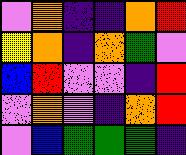[["violet", "orange", "indigo", "indigo", "orange", "red"], ["yellow", "orange", "indigo", "orange", "green", "violet"], ["blue", "red", "violet", "violet", "indigo", "red"], ["violet", "orange", "violet", "indigo", "orange", "red"], ["violet", "blue", "green", "green", "green", "indigo"]]